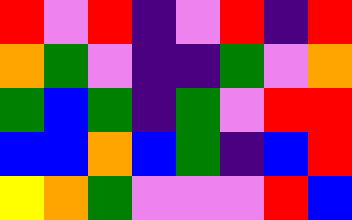[["red", "violet", "red", "indigo", "violet", "red", "indigo", "red"], ["orange", "green", "violet", "indigo", "indigo", "green", "violet", "orange"], ["green", "blue", "green", "indigo", "green", "violet", "red", "red"], ["blue", "blue", "orange", "blue", "green", "indigo", "blue", "red"], ["yellow", "orange", "green", "violet", "violet", "violet", "red", "blue"]]